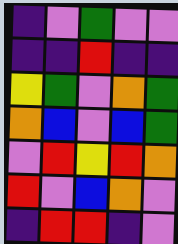[["indigo", "violet", "green", "violet", "violet"], ["indigo", "indigo", "red", "indigo", "indigo"], ["yellow", "green", "violet", "orange", "green"], ["orange", "blue", "violet", "blue", "green"], ["violet", "red", "yellow", "red", "orange"], ["red", "violet", "blue", "orange", "violet"], ["indigo", "red", "red", "indigo", "violet"]]